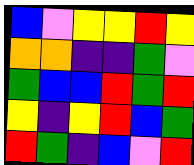[["blue", "violet", "yellow", "yellow", "red", "yellow"], ["orange", "orange", "indigo", "indigo", "green", "violet"], ["green", "blue", "blue", "red", "green", "red"], ["yellow", "indigo", "yellow", "red", "blue", "green"], ["red", "green", "indigo", "blue", "violet", "red"]]